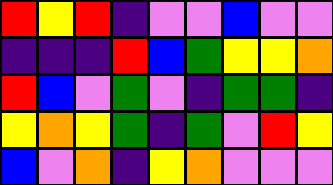[["red", "yellow", "red", "indigo", "violet", "violet", "blue", "violet", "violet"], ["indigo", "indigo", "indigo", "red", "blue", "green", "yellow", "yellow", "orange"], ["red", "blue", "violet", "green", "violet", "indigo", "green", "green", "indigo"], ["yellow", "orange", "yellow", "green", "indigo", "green", "violet", "red", "yellow"], ["blue", "violet", "orange", "indigo", "yellow", "orange", "violet", "violet", "violet"]]